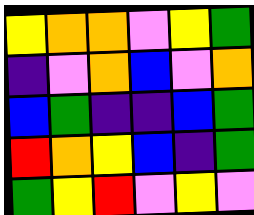[["yellow", "orange", "orange", "violet", "yellow", "green"], ["indigo", "violet", "orange", "blue", "violet", "orange"], ["blue", "green", "indigo", "indigo", "blue", "green"], ["red", "orange", "yellow", "blue", "indigo", "green"], ["green", "yellow", "red", "violet", "yellow", "violet"]]